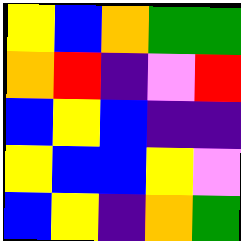[["yellow", "blue", "orange", "green", "green"], ["orange", "red", "indigo", "violet", "red"], ["blue", "yellow", "blue", "indigo", "indigo"], ["yellow", "blue", "blue", "yellow", "violet"], ["blue", "yellow", "indigo", "orange", "green"]]